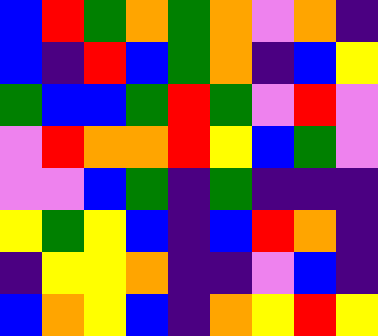[["blue", "red", "green", "orange", "green", "orange", "violet", "orange", "indigo"], ["blue", "indigo", "red", "blue", "green", "orange", "indigo", "blue", "yellow"], ["green", "blue", "blue", "green", "red", "green", "violet", "red", "violet"], ["violet", "red", "orange", "orange", "red", "yellow", "blue", "green", "violet"], ["violet", "violet", "blue", "green", "indigo", "green", "indigo", "indigo", "indigo"], ["yellow", "green", "yellow", "blue", "indigo", "blue", "red", "orange", "indigo"], ["indigo", "yellow", "yellow", "orange", "indigo", "indigo", "violet", "blue", "indigo"], ["blue", "orange", "yellow", "blue", "indigo", "orange", "yellow", "red", "yellow"]]